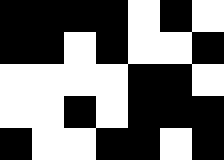[["black", "black", "black", "black", "white", "black", "white"], ["black", "black", "white", "black", "white", "white", "black"], ["white", "white", "white", "white", "black", "black", "white"], ["white", "white", "black", "white", "black", "black", "black"], ["black", "white", "white", "black", "black", "white", "black"]]